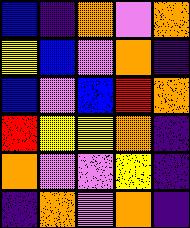[["blue", "indigo", "orange", "violet", "orange"], ["yellow", "blue", "violet", "orange", "indigo"], ["blue", "violet", "blue", "red", "orange"], ["red", "yellow", "yellow", "orange", "indigo"], ["orange", "violet", "violet", "yellow", "indigo"], ["indigo", "orange", "violet", "orange", "indigo"]]